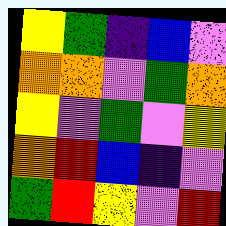[["yellow", "green", "indigo", "blue", "violet"], ["orange", "orange", "violet", "green", "orange"], ["yellow", "violet", "green", "violet", "yellow"], ["orange", "red", "blue", "indigo", "violet"], ["green", "red", "yellow", "violet", "red"]]